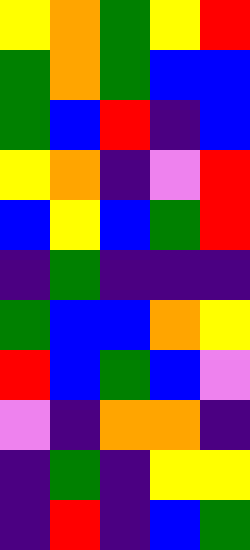[["yellow", "orange", "green", "yellow", "red"], ["green", "orange", "green", "blue", "blue"], ["green", "blue", "red", "indigo", "blue"], ["yellow", "orange", "indigo", "violet", "red"], ["blue", "yellow", "blue", "green", "red"], ["indigo", "green", "indigo", "indigo", "indigo"], ["green", "blue", "blue", "orange", "yellow"], ["red", "blue", "green", "blue", "violet"], ["violet", "indigo", "orange", "orange", "indigo"], ["indigo", "green", "indigo", "yellow", "yellow"], ["indigo", "red", "indigo", "blue", "green"]]